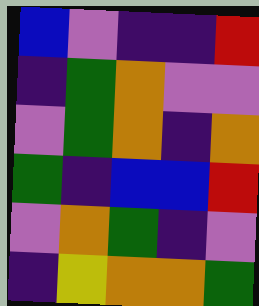[["blue", "violet", "indigo", "indigo", "red"], ["indigo", "green", "orange", "violet", "violet"], ["violet", "green", "orange", "indigo", "orange"], ["green", "indigo", "blue", "blue", "red"], ["violet", "orange", "green", "indigo", "violet"], ["indigo", "yellow", "orange", "orange", "green"]]